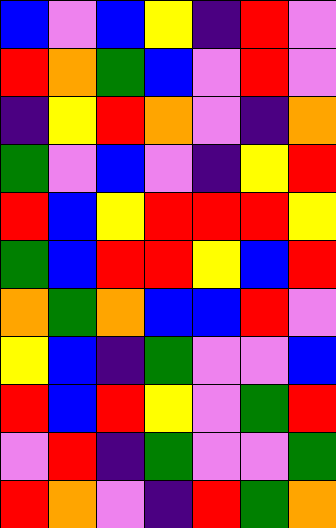[["blue", "violet", "blue", "yellow", "indigo", "red", "violet"], ["red", "orange", "green", "blue", "violet", "red", "violet"], ["indigo", "yellow", "red", "orange", "violet", "indigo", "orange"], ["green", "violet", "blue", "violet", "indigo", "yellow", "red"], ["red", "blue", "yellow", "red", "red", "red", "yellow"], ["green", "blue", "red", "red", "yellow", "blue", "red"], ["orange", "green", "orange", "blue", "blue", "red", "violet"], ["yellow", "blue", "indigo", "green", "violet", "violet", "blue"], ["red", "blue", "red", "yellow", "violet", "green", "red"], ["violet", "red", "indigo", "green", "violet", "violet", "green"], ["red", "orange", "violet", "indigo", "red", "green", "orange"]]